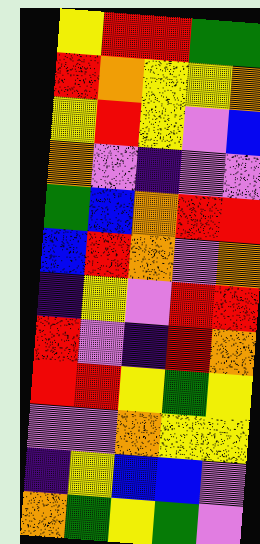[["yellow", "red", "red", "green", "green"], ["red", "orange", "yellow", "yellow", "orange"], ["yellow", "red", "yellow", "violet", "blue"], ["orange", "violet", "indigo", "violet", "violet"], ["green", "blue", "orange", "red", "red"], ["blue", "red", "orange", "violet", "orange"], ["indigo", "yellow", "violet", "red", "red"], ["red", "violet", "indigo", "red", "orange"], ["red", "red", "yellow", "green", "yellow"], ["violet", "violet", "orange", "yellow", "yellow"], ["indigo", "yellow", "blue", "blue", "violet"], ["orange", "green", "yellow", "green", "violet"]]